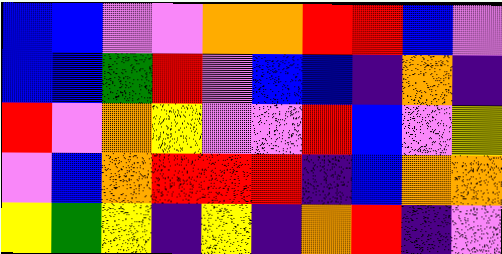[["blue", "blue", "violet", "violet", "orange", "orange", "red", "red", "blue", "violet"], ["blue", "blue", "green", "red", "violet", "blue", "blue", "indigo", "orange", "indigo"], ["red", "violet", "orange", "yellow", "violet", "violet", "red", "blue", "violet", "yellow"], ["violet", "blue", "orange", "red", "red", "red", "indigo", "blue", "orange", "orange"], ["yellow", "green", "yellow", "indigo", "yellow", "indigo", "orange", "red", "indigo", "violet"]]